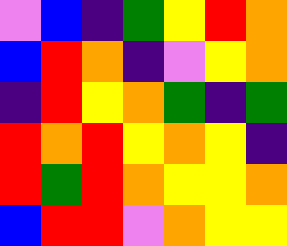[["violet", "blue", "indigo", "green", "yellow", "red", "orange"], ["blue", "red", "orange", "indigo", "violet", "yellow", "orange"], ["indigo", "red", "yellow", "orange", "green", "indigo", "green"], ["red", "orange", "red", "yellow", "orange", "yellow", "indigo"], ["red", "green", "red", "orange", "yellow", "yellow", "orange"], ["blue", "red", "red", "violet", "orange", "yellow", "yellow"]]